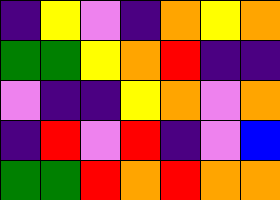[["indigo", "yellow", "violet", "indigo", "orange", "yellow", "orange"], ["green", "green", "yellow", "orange", "red", "indigo", "indigo"], ["violet", "indigo", "indigo", "yellow", "orange", "violet", "orange"], ["indigo", "red", "violet", "red", "indigo", "violet", "blue"], ["green", "green", "red", "orange", "red", "orange", "orange"]]